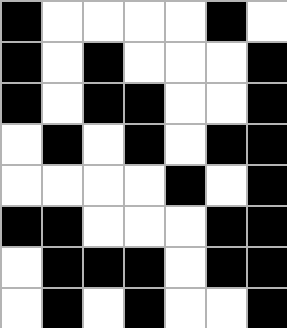[["black", "white", "white", "white", "white", "black", "white"], ["black", "white", "black", "white", "white", "white", "black"], ["black", "white", "black", "black", "white", "white", "black"], ["white", "black", "white", "black", "white", "black", "black"], ["white", "white", "white", "white", "black", "white", "black"], ["black", "black", "white", "white", "white", "black", "black"], ["white", "black", "black", "black", "white", "black", "black"], ["white", "black", "white", "black", "white", "white", "black"]]